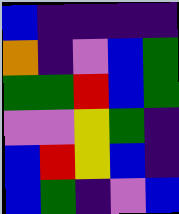[["blue", "indigo", "indigo", "indigo", "indigo"], ["orange", "indigo", "violet", "blue", "green"], ["green", "green", "red", "blue", "green"], ["violet", "violet", "yellow", "green", "indigo"], ["blue", "red", "yellow", "blue", "indigo"], ["blue", "green", "indigo", "violet", "blue"]]